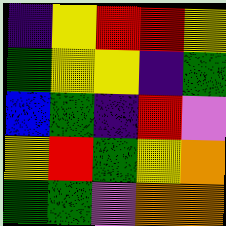[["indigo", "yellow", "red", "red", "yellow"], ["green", "yellow", "yellow", "indigo", "green"], ["blue", "green", "indigo", "red", "violet"], ["yellow", "red", "green", "yellow", "orange"], ["green", "green", "violet", "orange", "orange"]]